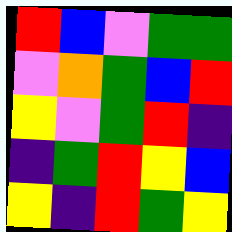[["red", "blue", "violet", "green", "green"], ["violet", "orange", "green", "blue", "red"], ["yellow", "violet", "green", "red", "indigo"], ["indigo", "green", "red", "yellow", "blue"], ["yellow", "indigo", "red", "green", "yellow"]]